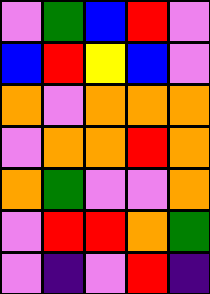[["violet", "green", "blue", "red", "violet"], ["blue", "red", "yellow", "blue", "violet"], ["orange", "violet", "orange", "orange", "orange"], ["violet", "orange", "orange", "red", "orange"], ["orange", "green", "violet", "violet", "orange"], ["violet", "red", "red", "orange", "green"], ["violet", "indigo", "violet", "red", "indigo"]]